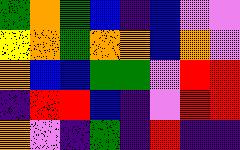[["green", "orange", "green", "blue", "indigo", "blue", "violet", "violet"], ["yellow", "orange", "green", "orange", "orange", "blue", "orange", "violet"], ["orange", "blue", "blue", "green", "green", "violet", "red", "red"], ["indigo", "red", "red", "blue", "indigo", "violet", "red", "red"], ["orange", "violet", "indigo", "green", "indigo", "red", "indigo", "indigo"]]